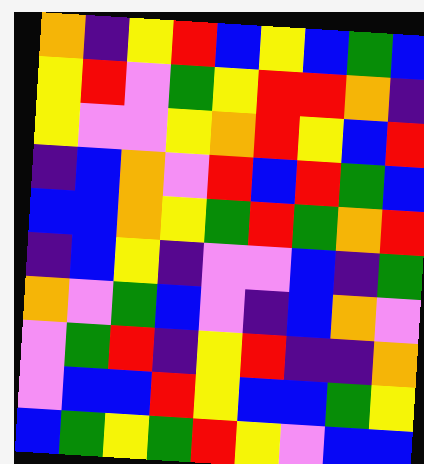[["orange", "indigo", "yellow", "red", "blue", "yellow", "blue", "green", "blue"], ["yellow", "red", "violet", "green", "yellow", "red", "red", "orange", "indigo"], ["yellow", "violet", "violet", "yellow", "orange", "red", "yellow", "blue", "red"], ["indigo", "blue", "orange", "violet", "red", "blue", "red", "green", "blue"], ["blue", "blue", "orange", "yellow", "green", "red", "green", "orange", "red"], ["indigo", "blue", "yellow", "indigo", "violet", "violet", "blue", "indigo", "green"], ["orange", "violet", "green", "blue", "violet", "indigo", "blue", "orange", "violet"], ["violet", "green", "red", "indigo", "yellow", "red", "indigo", "indigo", "orange"], ["violet", "blue", "blue", "red", "yellow", "blue", "blue", "green", "yellow"], ["blue", "green", "yellow", "green", "red", "yellow", "violet", "blue", "blue"]]